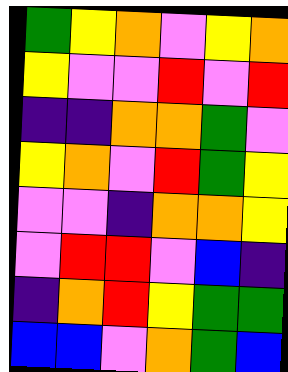[["green", "yellow", "orange", "violet", "yellow", "orange"], ["yellow", "violet", "violet", "red", "violet", "red"], ["indigo", "indigo", "orange", "orange", "green", "violet"], ["yellow", "orange", "violet", "red", "green", "yellow"], ["violet", "violet", "indigo", "orange", "orange", "yellow"], ["violet", "red", "red", "violet", "blue", "indigo"], ["indigo", "orange", "red", "yellow", "green", "green"], ["blue", "blue", "violet", "orange", "green", "blue"]]